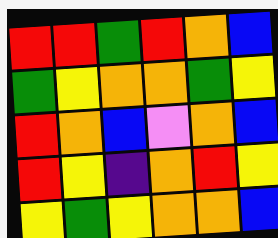[["red", "red", "green", "red", "orange", "blue"], ["green", "yellow", "orange", "orange", "green", "yellow"], ["red", "orange", "blue", "violet", "orange", "blue"], ["red", "yellow", "indigo", "orange", "red", "yellow"], ["yellow", "green", "yellow", "orange", "orange", "blue"]]